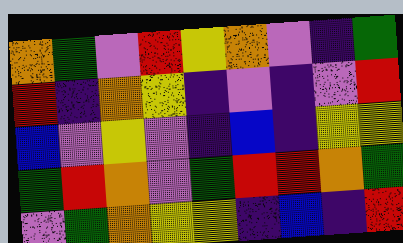[["orange", "green", "violet", "red", "yellow", "orange", "violet", "indigo", "green"], ["red", "indigo", "orange", "yellow", "indigo", "violet", "indigo", "violet", "red"], ["blue", "violet", "yellow", "violet", "indigo", "blue", "indigo", "yellow", "yellow"], ["green", "red", "orange", "violet", "green", "red", "red", "orange", "green"], ["violet", "green", "orange", "yellow", "yellow", "indigo", "blue", "indigo", "red"]]